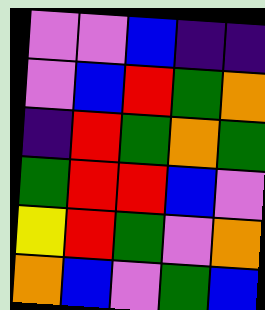[["violet", "violet", "blue", "indigo", "indigo"], ["violet", "blue", "red", "green", "orange"], ["indigo", "red", "green", "orange", "green"], ["green", "red", "red", "blue", "violet"], ["yellow", "red", "green", "violet", "orange"], ["orange", "blue", "violet", "green", "blue"]]